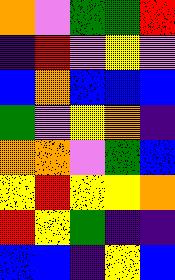[["orange", "violet", "green", "green", "red"], ["indigo", "red", "violet", "yellow", "violet"], ["blue", "orange", "blue", "blue", "blue"], ["green", "violet", "yellow", "orange", "indigo"], ["orange", "orange", "violet", "green", "blue"], ["yellow", "red", "yellow", "yellow", "orange"], ["red", "yellow", "green", "indigo", "indigo"], ["blue", "blue", "indigo", "yellow", "blue"]]